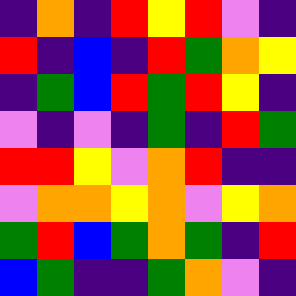[["indigo", "orange", "indigo", "red", "yellow", "red", "violet", "indigo"], ["red", "indigo", "blue", "indigo", "red", "green", "orange", "yellow"], ["indigo", "green", "blue", "red", "green", "red", "yellow", "indigo"], ["violet", "indigo", "violet", "indigo", "green", "indigo", "red", "green"], ["red", "red", "yellow", "violet", "orange", "red", "indigo", "indigo"], ["violet", "orange", "orange", "yellow", "orange", "violet", "yellow", "orange"], ["green", "red", "blue", "green", "orange", "green", "indigo", "red"], ["blue", "green", "indigo", "indigo", "green", "orange", "violet", "indigo"]]